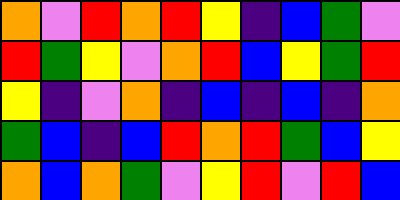[["orange", "violet", "red", "orange", "red", "yellow", "indigo", "blue", "green", "violet"], ["red", "green", "yellow", "violet", "orange", "red", "blue", "yellow", "green", "red"], ["yellow", "indigo", "violet", "orange", "indigo", "blue", "indigo", "blue", "indigo", "orange"], ["green", "blue", "indigo", "blue", "red", "orange", "red", "green", "blue", "yellow"], ["orange", "blue", "orange", "green", "violet", "yellow", "red", "violet", "red", "blue"]]